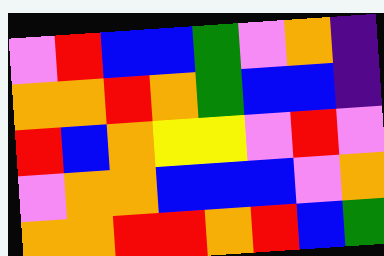[["violet", "red", "blue", "blue", "green", "violet", "orange", "indigo"], ["orange", "orange", "red", "orange", "green", "blue", "blue", "indigo"], ["red", "blue", "orange", "yellow", "yellow", "violet", "red", "violet"], ["violet", "orange", "orange", "blue", "blue", "blue", "violet", "orange"], ["orange", "orange", "red", "red", "orange", "red", "blue", "green"]]